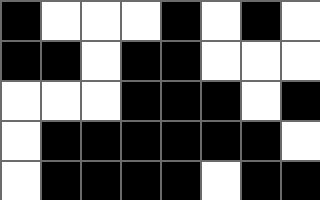[["black", "white", "white", "white", "black", "white", "black", "white"], ["black", "black", "white", "black", "black", "white", "white", "white"], ["white", "white", "white", "black", "black", "black", "white", "black"], ["white", "black", "black", "black", "black", "black", "black", "white"], ["white", "black", "black", "black", "black", "white", "black", "black"]]